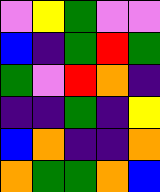[["violet", "yellow", "green", "violet", "violet"], ["blue", "indigo", "green", "red", "green"], ["green", "violet", "red", "orange", "indigo"], ["indigo", "indigo", "green", "indigo", "yellow"], ["blue", "orange", "indigo", "indigo", "orange"], ["orange", "green", "green", "orange", "blue"]]